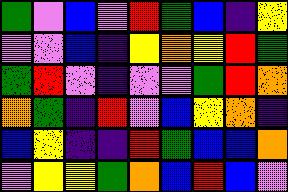[["green", "violet", "blue", "violet", "red", "green", "blue", "indigo", "yellow"], ["violet", "violet", "blue", "indigo", "yellow", "orange", "yellow", "red", "green"], ["green", "red", "violet", "indigo", "violet", "violet", "green", "red", "orange"], ["orange", "green", "indigo", "red", "violet", "blue", "yellow", "orange", "indigo"], ["blue", "yellow", "indigo", "indigo", "red", "green", "blue", "blue", "orange"], ["violet", "yellow", "yellow", "green", "orange", "blue", "red", "blue", "violet"]]